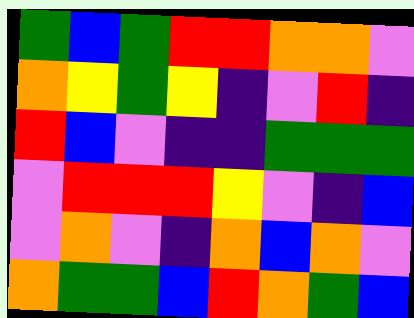[["green", "blue", "green", "red", "red", "orange", "orange", "violet"], ["orange", "yellow", "green", "yellow", "indigo", "violet", "red", "indigo"], ["red", "blue", "violet", "indigo", "indigo", "green", "green", "green"], ["violet", "red", "red", "red", "yellow", "violet", "indigo", "blue"], ["violet", "orange", "violet", "indigo", "orange", "blue", "orange", "violet"], ["orange", "green", "green", "blue", "red", "orange", "green", "blue"]]